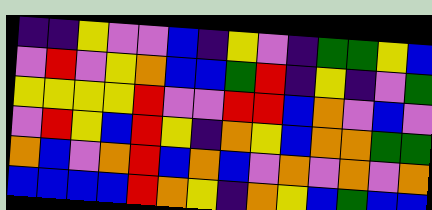[["indigo", "indigo", "yellow", "violet", "violet", "blue", "indigo", "yellow", "violet", "indigo", "green", "green", "yellow", "blue"], ["violet", "red", "violet", "yellow", "orange", "blue", "blue", "green", "red", "indigo", "yellow", "indigo", "violet", "green"], ["yellow", "yellow", "yellow", "yellow", "red", "violet", "violet", "red", "red", "blue", "orange", "violet", "blue", "violet"], ["violet", "red", "yellow", "blue", "red", "yellow", "indigo", "orange", "yellow", "blue", "orange", "orange", "green", "green"], ["orange", "blue", "violet", "orange", "red", "blue", "orange", "blue", "violet", "orange", "violet", "orange", "violet", "orange"], ["blue", "blue", "blue", "blue", "red", "orange", "yellow", "indigo", "orange", "yellow", "blue", "green", "blue", "blue"]]